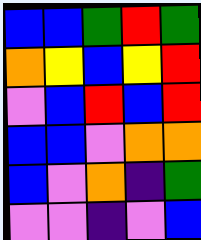[["blue", "blue", "green", "red", "green"], ["orange", "yellow", "blue", "yellow", "red"], ["violet", "blue", "red", "blue", "red"], ["blue", "blue", "violet", "orange", "orange"], ["blue", "violet", "orange", "indigo", "green"], ["violet", "violet", "indigo", "violet", "blue"]]